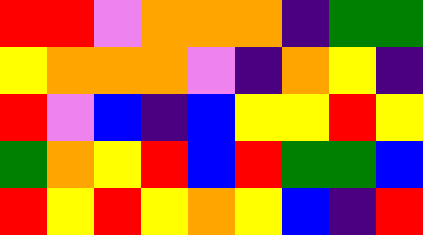[["red", "red", "violet", "orange", "orange", "orange", "indigo", "green", "green"], ["yellow", "orange", "orange", "orange", "violet", "indigo", "orange", "yellow", "indigo"], ["red", "violet", "blue", "indigo", "blue", "yellow", "yellow", "red", "yellow"], ["green", "orange", "yellow", "red", "blue", "red", "green", "green", "blue"], ["red", "yellow", "red", "yellow", "orange", "yellow", "blue", "indigo", "red"]]